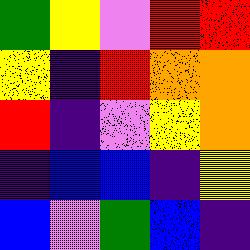[["green", "yellow", "violet", "red", "red"], ["yellow", "indigo", "red", "orange", "orange"], ["red", "indigo", "violet", "yellow", "orange"], ["indigo", "blue", "blue", "indigo", "yellow"], ["blue", "violet", "green", "blue", "indigo"]]